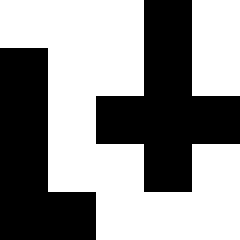[["white", "white", "white", "black", "white"], ["black", "white", "white", "black", "white"], ["black", "white", "black", "black", "black"], ["black", "white", "white", "black", "white"], ["black", "black", "white", "white", "white"]]